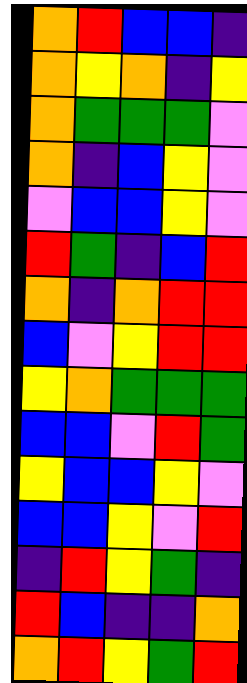[["orange", "red", "blue", "blue", "indigo"], ["orange", "yellow", "orange", "indigo", "yellow"], ["orange", "green", "green", "green", "violet"], ["orange", "indigo", "blue", "yellow", "violet"], ["violet", "blue", "blue", "yellow", "violet"], ["red", "green", "indigo", "blue", "red"], ["orange", "indigo", "orange", "red", "red"], ["blue", "violet", "yellow", "red", "red"], ["yellow", "orange", "green", "green", "green"], ["blue", "blue", "violet", "red", "green"], ["yellow", "blue", "blue", "yellow", "violet"], ["blue", "blue", "yellow", "violet", "red"], ["indigo", "red", "yellow", "green", "indigo"], ["red", "blue", "indigo", "indigo", "orange"], ["orange", "red", "yellow", "green", "red"]]